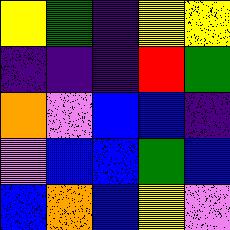[["yellow", "green", "indigo", "yellow", "yellow"], ["indigo", "indigo", "indigo", "red", "green"], ["orange", "violet", "blue", "blue", "indigo"], ["violet", "blue", "blue", "green", "blue"], ["blue", "orange", "blue", "yellow", "violet"]]